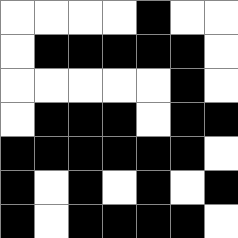[["white", "white", "white", "white", "black", "white", "white"], ["white", "black", "black", "black", "black", "black", "white"], ["white", "white", "white", "white", "white", "black", "white"], ["white", "black", "black", "black", "white", "black", "black"], ["black", "black", "black", "black", "black", "black", "white"], ["black", "white", "black", "white", "black", "white", "black"], ["black", "white", "black", "black", "black", "black", "white"]]